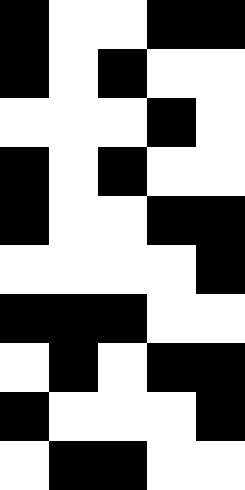[["black", "white", "white", "black", "black"], ["black", "white", "black", "white", "white"], ["white", "white", "white", "black", "white"], ["black", "white", "black", "white", "white"], ["black", "white", "white", "black", "black"], ["white", "white", "white", "white", "black"], ["black", "black", "black", "white", "white"], ["white", "black", "white", "black", "black"], ["black", "white", "white", "white", "black"], ["white", "black", "black", "white", "white"]]